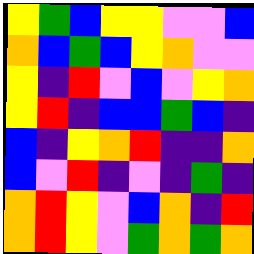[["yellow", "green", "blue", "yellow", "yellow", "violet", "violet", "blue"], ["orange", "blue", "green", "blue", "yellow", "orange", "violet", "violet"], ["yellow", "indigo", "red", "violet", "blue", "violet", "yellow", "orange"], ["yellow", "red", "indigo", "blue", "blue", "green", "blue", "indigo"], ["blue", "indigo", "yellow", "orange", "red", "indigo", "indigo", "orange"], ["blue", "violet", "red", "indigo", "violet", "indigo", "green", "indigo"], ["orange", "red", "yellow", "violet", "blue", "orange", "indigo", "red"], ["orange", "red", "yellow", "violet", "green", "orange", "green", "orange"]]